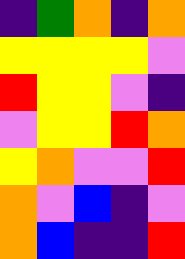[["indigo", "green", "orange", "indigo", "orange"], ["yellow", "yellow", "yellow", "yellow", "violet"], ["red", "yellow", "yellow", "violet", "indigo"], ["violet", "yellow", "yellow", "red", "orange"], ["yellow", "orange", "violet", "violet", "red"], ["orange", "violet", "blue", "indigo", "violet"], ["orange", "blue", "indigo", "indigo", "red"]]